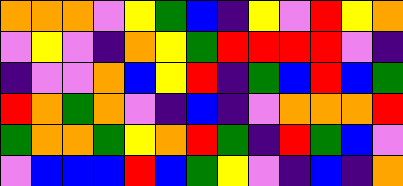[["orange", "orange", "orange", "violet", "yellow", "green", "blue", "indigo", "yellow", "violet", "red", "yellow", "orange"], ["violet", "yellow", "violet", "indigo", "orange", "yellow", "green", "red", "red", "red", "red", "violet", "indigo"], ["indigo", "violet", "violet", "orange", "blue", "yellow", "red", "indigo", "green", "blue", "red", "blue", "green"], ["red", "orange", "green", "orange", "violet", "indigo", "blue", "indigo", "violet", "orange", "orange", "orange", "red"], ["green", "orange", "orange", "green", "yellow", "orange", "red", "green", "indigo", "red", "green", "blue", "violet"], ["violet", "blue", "blue", "blue", "red", "blue", "green", "yellow", "violet", "indigo", "blue", "indigo", "orange"]]